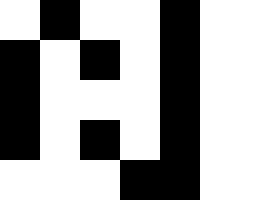[["white", "black", "white", "white", "black", "white", "white"], ["black", "white", "black", "white", "black", "white", "white"], ["black", "white", "white", "white", "black", "white", "white"], ["black", "white", "black", "white", "black", "white", "white"], ["white", "white", "white", "black", "black", "white", "white"]]